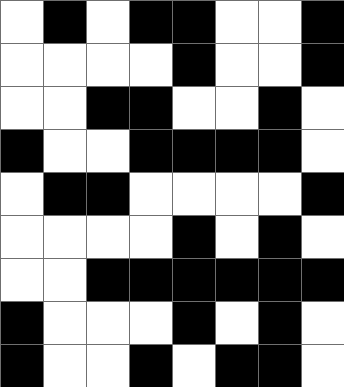[["white", "black", "white", "black", "black", "white", "white", "black"], ["white", "white", "white", "white", "black", "white", "white", "black"], ["white", "white", "black", "black", "white", "white", "black", "white"], ["black", "white", "white", "black", "black", "black", "black", "white"], ["white", "black", "black", "white", "white", "white", "white", "black"], ["white", "white", "white", "white", "black", "white", "black", "white"], ["white", "white", "black", "black", "black", "black", "black", "black"], ["black", "white", "white", "white", "black", "white", "black", "white"], ["black", "white", "white", "black", "white", "black", "black", "white"]]